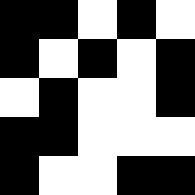[["black", "black", "white", "black", "white"], ["black", "white", "black", "white", "black"], ["white", "black", "white", "white", "black"], ["black", "black", "white", "white", "white"], ["black", "white", "white", "black", "black"]]